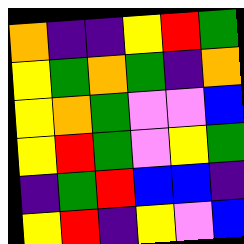[["orange", "indigo", "indigo", "yellow", "red", "green"], ["yellow", "green", "orange", "green", "indigo", "orange"], ["yellow", "orange", "green", "violet", "violet", "blue"], ["yellow", "red", "green", "violet", "yellow", "green"], ["indigo", "green", "red", "blue", "blue", "indigo"], ["yellow", "red", "indigo", "yellow", "violet", "blue"]]